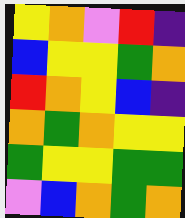[["yellow", "orange", "violet", "red", "indigo"], ["blue", "yellow", "yellow", "green", "orange"], ["red", "orange", "yellow", "blue", "indigo"], ["orange", "green", "orange", "yellow", "yellow"], ["green", "yellow", "yellow", "green", "green"], ["violet", "blue", "orange", "green", "orange"]]